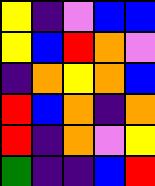[["yellow", "indigo", "violet", "blue", "blue"], ["yellow", "blue", "red", "orange", "violet"], ["indigo", "orange", "yellow", "orange", "blue"], ["red", "blue", "orange", "indigo", "orange"], ["red", "indigo", "orange", "violet", "yellow"], ["green", "indigo", "indigo", "blue", "red"]]